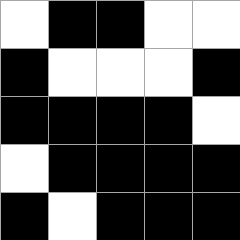[["white", "black", "black", "white", "white"], ["black", "white", "white", "white", "black"], ["black", "black", "black", "black", "white"], ["white", "black", "black", "black", "black"], ["black", "white", "black", "black", "black"]]